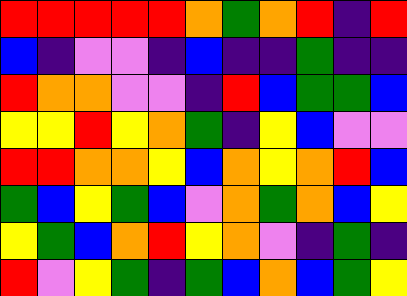[["red", "red", "red", "red", "red", "orange", "green", "orange", "red", "indigo", "red"], ["blue", "indigo", "violet", "violet", "indigo", "blue", "indigo", "indigo", "green", "indigo", "indigo"], ["red", "orange", "orange", "violet", "violet", "indigo", "red", "blue", "green", "green", "blue"], ["yellow", "yellow", "red", "yellow", "orange", "green", "indigo", "yellow", "blue", "violet", "violet"], ["red", "red", "orange", "orange", "yellow", "blue", "orange", "yellow", "orange", "red", "blue"], ["green", "blue", "yellow", "green", "blue", "violet", "orange", "green", "orange", "blue", "yellow"], ["yellow", "green", "blue", "orange", "red", "yellow", "orange", "violet", "indigo", "green", "indigo"], ["red", "violet", "yellow", "green", "indigo", "green", "blue", "orange", "blue", "green", "yellow"]]